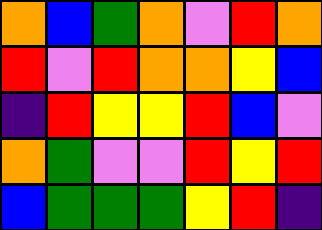[["orange", "blue", "green", "orange", "violet", "red", "orange"], ["red", "violet", "red", "orange", "orange", "yellow", "blue"], ["indigo", "red", "yellow", "yellow", "red", "blue", "violet"], ["orange", "green", "violet", "violet", "red", "yellow", "red"], ["blue", "green", "green", "green", "yellow", "red", "indigo"]]